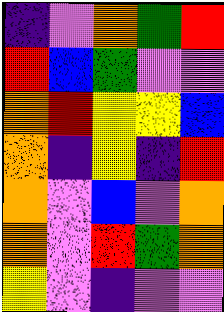[["indigo", "violet", "orange", "green", "red"], ["red", "blue", "green", "violet", "violet"], ["orange", "red", "yellow", "yellow", "blue"], ["orange", "indigo", "yellow", "indigo", "red"], ["orange", "violet", "blue", "violet", "orange"], ["orange", "violet", "red", "green", "orange"], ["yellow", "violet", "indigo", "violet", "violet"]]